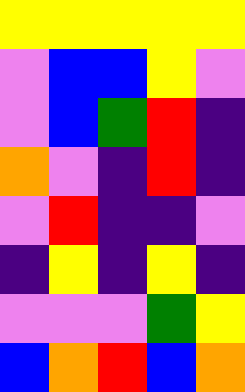[["yellow", "yellow", "yellow", "yellow", "yellow"], ["violet", "blue", "blue", "yellow", "violet"], ["violet", "blue", "green", "red", "indigo"], ["orange", "violet", "indigo", "red", "indigo"], ["violet", "red", "indigo", "indigo", "violet"], ["indigo", "yellow", "indigo", "yellow", "indigo"], ["violet", "violet", "violet", "green", "yellow"], ["blue", "orange", "red", "blue", "orange"]]